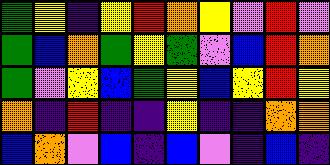[["green", "yellow", "indigo", "yellow", "red", "orange", "yellow", "violet", "red", "violet"], ["green", "blue", "orange", "green", "yellow", "green", "violet", "blue", "red", "orange"], ["green", "violet", "yellow", "blue", "green", "yellow", "blue", "yellow", "red", "yellow"], ["orange", "indigo", "red", "indigo", "indigo", "yellow", "indigo", "indigo", "orange", "orange"], ["blue", "orange", "violet", "blue", "indigo", "blue", "violet", "indigo", "blue", "indigo"]]